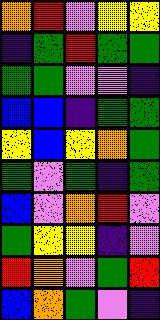[["orange", "red", "violet", "yellow", "yellow"], ["indigo", "green", "red", "green", "green"], ["green", "green", "violet", "violet", "indigo"], ["blue", "blue", "indigo", "green", "green"], ["yellow", "blue", "yellow", "orange", "green"], ["green", "violet", "green", "indigo", "green"], ["blue", "violet", "orange", "red", "violet"], ["green", "yellow", "yellow", "indigo", "violet"], ["red", "orange", "violet", "green", "red"], ["blue", "orange", "green", "violet", "indigo"]]